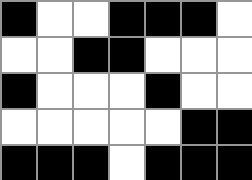[["black", "white", "white", "black", "black", "black", "white"], ["white", "white", "black", "black", "white", "white", "white"], ["black", "white", "white", "white", "black", "white", "white"], ["white", "white", "white", "white", "white", "black", "black"], ["black", "black", "black", "white", "black", "black", "black"]]